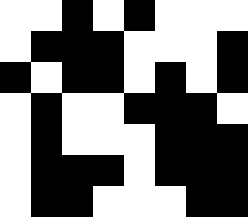[["white", "white", "black", "white", "black", "white", "white", "white"], ["white", "black", "black", "black", "white", "white", "white", "black"], ["black", "white", "black", "black", "white", "black", "white", "black"], ["white", "black", "white", "white", "black", "black", "black", "white"], ["white", "black", "white", "white", "white", "black", "black", "black"], ["white", "black", "black", "black", "white", "black", "black", "black"], ["white", "black", "black", "white", "white", "white", "black", "black"]]